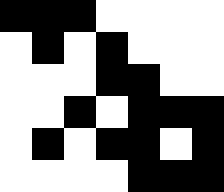[["black", "black", "black", "white", "white", "white", "white"], ["white", "black", "white", "black", "white", "white", "white"], ["white", "white", "white", "black", "black", "white", "white"], ["white", "white", "black", "white", "black", "black", "black"], ["white", "black", "white", "black", "black", "white", "black"], ["white", "white", "white", "white", "black", "black", "black"]]